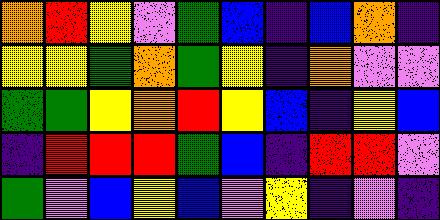[["orange", "red", "yellow", "violet", "green", "blue", "indigo", "blue", "orange", "indigo"], ["yellow", "yellow", "green", "orange", "green", "yellow", "indigo", "orange", "violet", "violet"], ["green", "green", "yellow", "orange", "red", "yellow", "blue", "indigo", "yellow", "blue"], ["indigo", "red", "red", "red", "green", "blue", "indigo", "red", "red", "violet"], ["green", "violet", "blue", "yellow", "blue", "violet", "yellow", "indigo", "violet", "indigo"]]